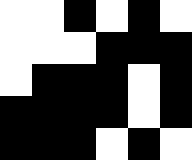[["white", "white", "black", "white", "black", "white"], ["white", "white", "white", "black", "black", "black"], ["white", "black", "black", "black", "white", "black"], ["black", "black", "black", "black", "white", "black"], ["black", "black", "black", "white", "black", "white"]]